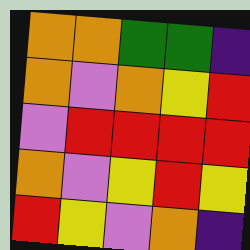[["orange", "orange", "green", "green", "indigo"], ["orange", "violet", "orange", "yellow", "red"], ["violet", "red", "red", "red", "red"], ["orange", "violet", "yellow", "red", "yellow"], ["red", "yellow", "violet", "orange", "indigo"]]